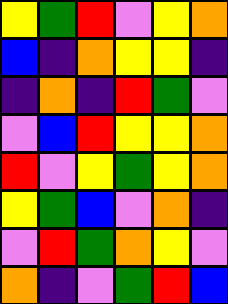[["yellow", "green", "red", "violet", "yellow", "orange"], ["blue", "indigo", "orange", "yellow", "yellow", "indigo"], ["indigo", "orange", "indigo", "red", "green", "violet"], ["violet", "blue", "red", "yellow", "yellow", "orange"], ["red", "violet", "yellow", "green", "yellow", "orange"], ["yellow", "green", "blue", "violet", "orange", "indigo"], ["violet", "red", "green", "orange", "yellow", "violet"], ["orange", "indigo", "violet", "green", "red", "blue"]]